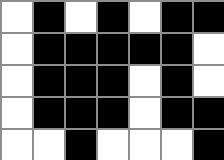[["white", "black", "white", "black", "white", "black", "black"], ["white", "black", "black", "black", "black", "black", "white"], ["white", "black", "black", "black", "white", "black", "white"], ["white", "black", "black", "black", "white", "black", "black"], ["white", "white", "black", "white", "white", "white", "black"]]